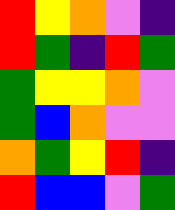[["red", "yellow", "orange", "violet", "indigo"], ["red", "green", "indigo", "red", "green"], ["green", "yellow", "yellow", "orange", "violet"], ["green", "blue", "orange", "violet", "violet"], ["orange", "green", "yellow", "red", "indigo"], ["red", "blue", "blue", "violet", "green"]]